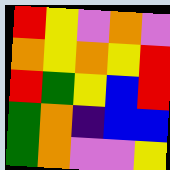[["red", "yellow", "violet", "orange", "violet"], ["orange", "yellow", "orange", "yellow", "red"], ["red", "green", "yellow", "blue", "red"], ["green", "orange", "indigo", "blue", "blue"], ["green", "orange", "violet", "violet", "yellow"]]